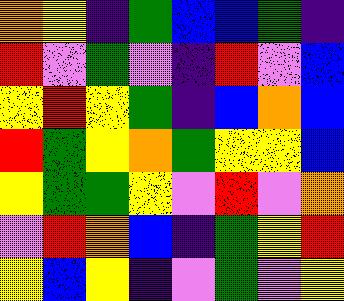[["orange", "yellow", "indigo", "green", "blue", "blue", "green", "indigo"], ["red", "violet", "green", "violet", "indigo", "red", "violet", "blue"], ["yellow", "red", "yellow", "green", "indigo", "blue", "orange", "blue"], ["red", "green", "yellow", "orange", "green", "yellow", "yellow", "blue"], ["yellow", "green", "green", "yellow", "violet", "red", "violet", "orange"], ["violet", "red", "orange", "blue", "indigo", "green", "yellow", "red"], ["yellow", "blue", "yellow", "indigo", "violet", "green", "violet", "yellow"]]